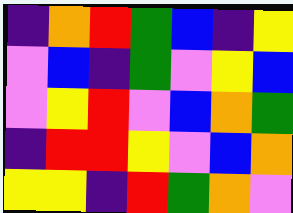[["indigo", "orange", "red", "green", "blue", "indigo", "yellow"], ["violet", "blue", "indigo", "green", "violet", "yellow", "blue"], ["violet", "yellow", "red", "violet", "blue", "orange", "green"], ["indigo", "red", "red", "yellow", "violet", "blue", "orange"], ["yellow", "yellow", "indigo", "red", "green", "orange", "violet"]]